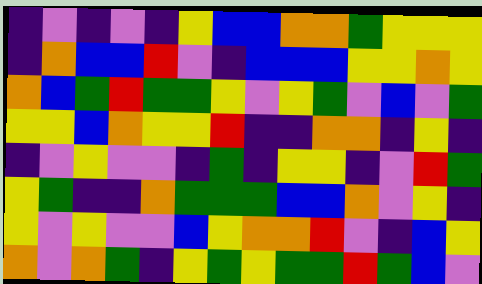[["indigo", "violet", "indigo", "violet", "indigo", "yellow", "blue", "blue", "orange", "orange", "green", "yellow", "yellow", "yellow"], ["indigo", "orange", "blue", "blue", "red", "violet", "indigo", "blue", "blue", "blue", "yellow", "yellow", "orange", "yellow"], ["orange", "blue", "green", "red", "green", "green", "yellow", "violet", "yellow", "green", "violet", "blue", "violet", "green"], ["yellow", "yellow", "blue", "orange", "yellow", "yellow", "red", "indigo", "indigo", "orange", "orange", "indigo", "yellow", "indigo"], ["indigo", "violet", "yellow", "violet", "violet", "indigo", "green", "indigo", "yellow", "yellow", "indigo", "violet", "red", "green"], ["yellow", "green", "indigo", "indigo", "orange", "green", "green", "green", "blue", "blue", "orange", "violet", "yellow", "indigo"], ["yellow", "violet", "yellow", "violet", "violet", "blue", "yellow", "orange", "orange", "red", "violet", "indigo", "blue", "yellow"], ["orange", "violet", "orange", "green", "indigo", "yellow", "green", "yellow", "green", "green", "red", "green", "blue", "violet"]]